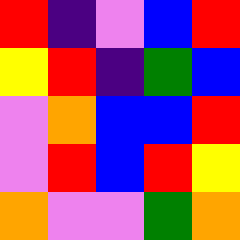[["red", "indigo", "violet", "blue", "red"], ["yellow", "red", "indigo", "green", "blue"], ["violet", "orange", "blue", "blue", "red"], ["violet", "red", "blue", "red", "yellow"], ["orange", "violet", "violet", "green", "orange"]]